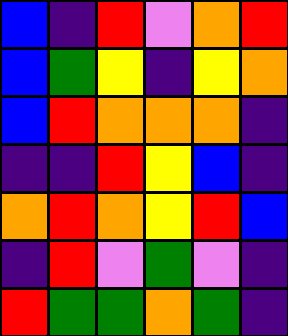[["blue", "indigo", "red", "violet", "orange", "red"], ["blue", "green", "yellow", "indigo", "yellow", "orange"], ["blue", "red", "orange", "orange", "orange", "indigo"], ["indigo", "indigo", "red", "yellow", "blue", "indigo"], ["orange", "red", "orange", "yellow", "red", "blue"], ["indigo", "red", "violet", "green", "violet", "indigo"], ["red", "green", "green", "orange", "green", "indigo"]]